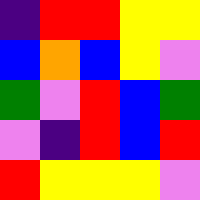[["indigo", "red", "red", "yellow", "yellow"], ["blue", "orange", "blue", "yellow", "violet"], ["green", "violet", "red", "blue", "green"], ["violet", "indigo", "red", "blue", "red"], ["red", "yellow", "yellow", "yellow", "violet"]]